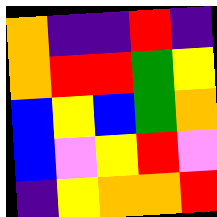[["orange", "indigo", "indigo", "red", "indigo"], ["orange", "red", "red", "green", "yellow"], ["blue", "yellow", "blue", "green", "orange"], ["blue", "violet", "yellow", "red", "violet"], ["indigo", "yellow", "orange", "orange", "red"]]